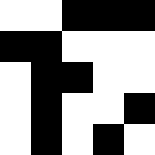[["white", "white", "black", "black", "black"], ["black", "black", "white", "white", "white"], ["white", "black", "black", "white", "white"], ["white", "black", "white", "white", "black"], ["white", "black", "white", "black", "white"]]